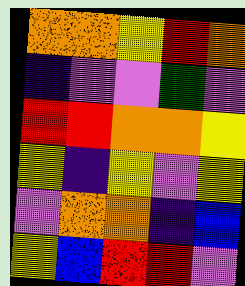[["orange", "orange", "yellow", "red", "orange"], ["indigo", "violet", "violet", "green", "violet"], ["red", "red", "orange", "orange", "yellow"], ["yellow", "indigo", "yellow", "violet", "yellow"], ["violet", "orange", "orange", "indigo", "blue"], ["yellow", "blue", "red", "red", "violet"]]